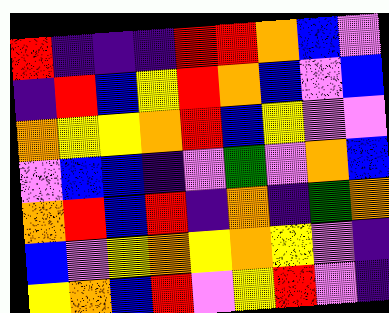[["red", "indigo", "indigo", "indigo", "red", "red", "orange", "blue", "violet"], ["indigo", "red", "blue", "yellow", "red", "orange", "blue", "violet", "blue"], ["orange", "yellow", "yellow", "orange", "red", "blue", "yellow", "violet", "violet"], ["violet", "blue", "blue", "indigo", "violet", "green", "violet", "orange", "blue"], ["orange", "red", "blue", "red", "indigo", "orange", "indigo", "green", "orange"], ["blue", "violet", "yellow", "orange", "yellow", "orange", "yellow", "violet", "indigo"], ["yellow", "orange", "blue", "red", "violet", "yellow", "red", "violet", "indigo"]]